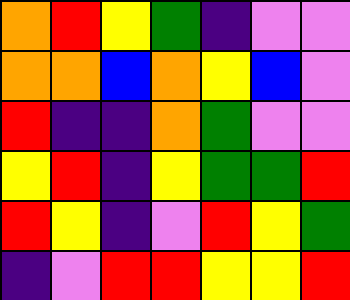[["orange", "red", "yellow", "green", "indigo", "violet", "violet"], ["orange", "orange", "blue", "orange", "yellow", "blue", "violet"], ["red", "indigo", "indigo", "orange", "green", "violet", "violet"], ["yellow", "red", "indigo", "yellow", "green", "green", "red"], ["red", "yellow", "indigo", "violet", "red", "yellow", "green"], ["indigo", "violet", "red", "red", "yellow", "yellow", "red"]]